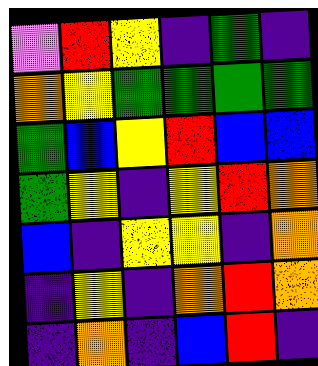[["violet", "red", "yellow", "indigo", "green", "indigo"], ["orange", "yellow", "green", "green", "green", "green"], ["green", "blue", "yellow", "red", "blue", "blue"], ["green", "yellow", "indigo", "yellow", "red", "orange"], ["blue", "indigo", "yellow", "yellow", "indigo", "orange"], ["indigo", "yellow", "indigo", "orange", "red", "orange"], ["indigo", "orange", "indigo", "blue", "red", "indigo"]]